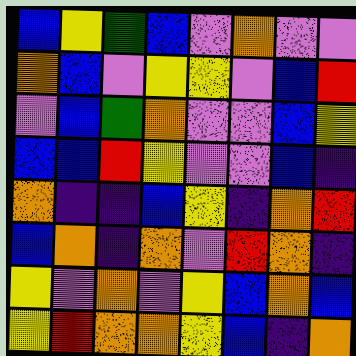[["blue", "yellow", "green", "blue", "violet", "orange", "violet", "violet"], ["orange", "blue", "violet", "yellow", "yellow", "violet", "blue", "red"], ["violet", "blue", "green", "orange", "violet", "violet", "blue", "yellow"], ["blue", "blue", "red", "yellow", "violet", "violet", "blue", "indigo"], ["orange", "indigo", "indigo", "blue", "yellow", "indigo", "orange", "red"], ["blue", "orange", "indigo", "orange", "violet", "red", "orange", "indigo"], ["yellow", "violet", "orange", "violet", "yellow", "blue", "orange", "blue"], ["yellow", "red", "orange", "orange", "yellow", "blue", "indigo", "orange"]]